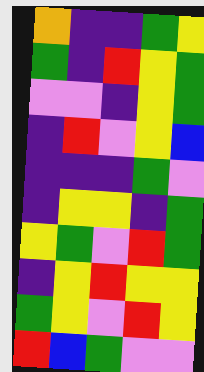[["orange", "indigo", "indigo", "green", "yellow"], ["green", "indigo", "red", "yellow", "green"], ["violet", "violet", "indigo", "yellow", "green"], ["indigo", "red", "violet", "yellow", "blue"], ["indigo", "indigo", "indigo", "green", "violet"], ["indigo", "yellow", "yellow", "indigo", "green"], ["yellow", "green", "violet", "red", "green"], ["indigo", "yellow", "red", "yellow", "yellow"], ["green", "yellow", "violet", "red", "yellow"], ["red", "blue", "green", "violet", "violet"]]